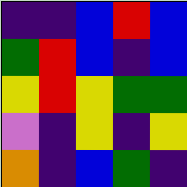[["indigo", "indigo", "blue", "red", "blue"], ["green", "red", "blue", "indigo", "blue"], ["yellow", "red", "yellow", "green", "green"], ["violet", "indigo", "yellow", "indigo", "yellow"], ["orange", "indigo", "blue", "green", "indigo"]]